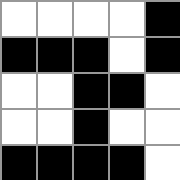[["white", "white", "white", "white", "black"], ["black", "black", "black", "white", "black"], ["white", "white", "black", "black", "white"], ["white", "white", "black", "white", "white"], ["black", "black", "black", "black", "white"]]